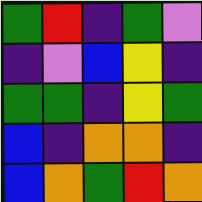[["green", "red", "indigo", "green", "violet"], ["indigo", "violet", "blue", "yellow", "indigo"], ["green", "green", "indigo", "yellow", "green"], ["blue", "indigo", "orange", "orange", "indigo"], ["blue", "orange", "green", "red", "orange"]]